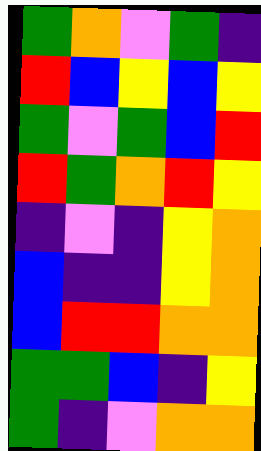[["green", "orange", "violet", "green", "indigo"], ["red", "blue", "yellow", "blue", "yellow"], ["green", "violet", "green", "blue", "red"], ["red", "green", "orange", "red", "yellow"], ["indigo", "violet", "indigo", "yellow", "orange"], ["blue", "indigo", "indigo", "yellow", "orange"], ["blue", "red", "red", "orange", "orange"], ["green", "green", "blue", "indigo", "yellow"], ["green", "indigo", "violet", "orange", "orange"]]